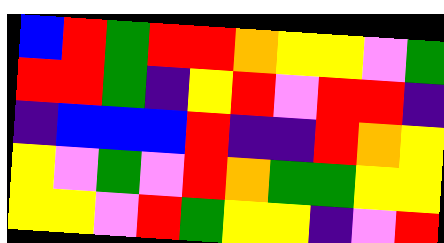[["blue", "red", "green", "red", "red", "orange", "yellow", "yellow", "violet", "green"], ["red", "red", "green", "indigo", "yellow", "red", "violet", "red", "red", "indigo"], ["indigo", "blue", "blue", "blue", "red", "indigo", "indigo", "red", "orange", "yellow"], ["yellow", "violet", "green", "violet", "red", "orange", "green", "green", "yellow", "yellow"], ["yellow", "yellow", "violet", "red", "green", "yellow", "yellow", "indigo", "violet", "red"]]